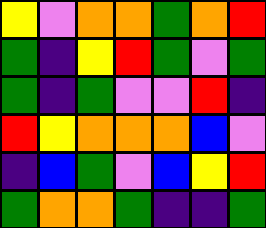[["yellow", "violet", "orange", "orange", "green", "orange", "red"], ["green", "indigo", "yellow", "red", "green", "violet", "green"], ["green", "indigo", "green", "violet", "violet", "red", "indigo"], ["red", "yellow", "orange", "orange", "orange", "blue", "violet"], ["indigo", "blue", "green", "violet", "blue", "yellow", "red"], ["green", "orange", "orange", "green", "indigo", "indigo", "green"]]